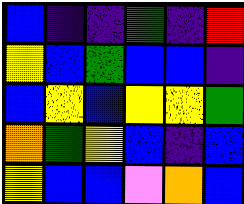[["blue", "indigo", "indigo", "green", "indigo", "red"], ["yellow", "blue", "green", "blue", "blue", "indigo"], ["blue", "yellow", "blue", "yellow", "yellow", "green"], ["orange", "green", "yellow", "blue", "indigo", "blue"], ["yellow", "blue", "blue", "violet", "orange", "blue"]]